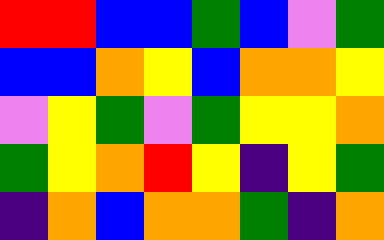[["red", "red", "blue", "blue", "green", "blue", "violet", "green"], ["blue", "blue", "orange", "yellow", "blue", "orange", "orange", "yellow"], ["violet", "yellow", "green", "violet", "green", "yellow", "yellow", "orange"], ["green", "yellow", "orange", "red", "yellow", "indigo", "yellow", "green"], ["indigo", "orange", "blue", "orange", "orange", "green", "indigo", "orange"]]